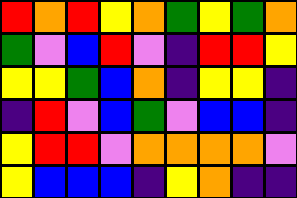[["red", "orange", "red", "yellow", "orange", "green", "yellow", "green", "orange"], ["green", "violet", "blue", "red", "violet", "indigo", "red", "red", "yellow"], ["yellow", "yellow", "green", "blue", "orange", "indigo", "yellow", "yellow", "indigo"], ["indigo", "red", "violet", "blue", "green", "violet", "blue", "blue", "indigo"], ["yellow", "red", "red", "violet", "orange", "orange", "orange", "orange", "violet"], ["yellow", "blue", "blue", "blue", "indigo", "yellow", "orange", "indigo", "indigo"]]